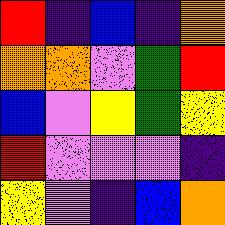[["red", "indigo", "blue", "indigo", "orange"], ["orange", "orange", "violet", "green", "red"], ["blue", "violet", "yellow", "green", "yellow"], ["red", "violet", "violet", "violet", "indigo"], ["yellow", "violet", "indigo", "blue", "orange"]]